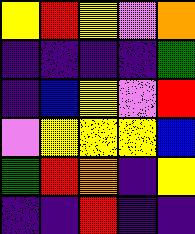[["yellow", "red", "yellow", "violet", "orange"], ["indigo", "indigo", "indigo", "indigo", "green"], ["indigo", "blue", "yellow", "violet", "red"], ["violet", "yellow", "yellow", "yellow", "blue"], ["green", "red", "orange", "indigo", "yellow"], ["indigo", "indigo", "red", "indigo", "indigo"]]